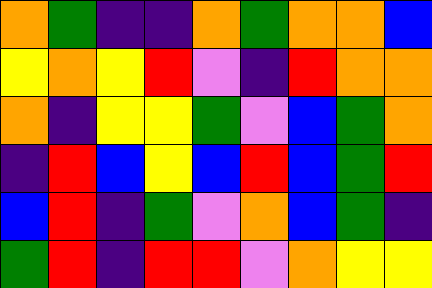[["orange", "green", "indigo", "indigo", "orange", "green", "orange", "orange", "blue"], ["yellow", "orange", "yellow", "red", "violet", "indigo", "red", "orange", "orange"], ["orange", "indigo", "yellow", "yellow", "green", "violet", "blue", "green", "orange"], ["indigo", "red", "blue", "yellow", "blue", "red", "blue", "green", "red"], ["blue", "red", "indigo", "green", "violet", "orange", "blue", "green", "indigo"], ["green", "red", "indigo", "red", "red", "violet", "orange", "yellow", "yellow"]]